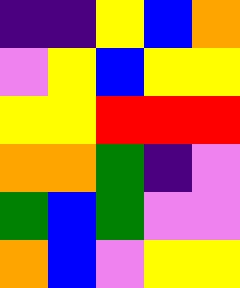[["indigo", "indigo", "yellow", "blue", "orange"], ["violet", "yellow", "blue", "yellow", "yellow"], ["yellow", "yellow", "red", "red", "red"], ["orange", "orange", "green", "indigo", "violet"], ["green", "blue", "green", "violet", "violet"], ["orange", "blue", "violet", "yellow", "yellow"]]